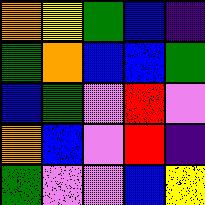[["orange", "yellow", "green", "blue", "indigo"], ["green", "orange", "blue", "blue", "green"], ["blue", "green", "violet", "red", "violet"], ["orange", "blue", "violet", "red", "indigo"], ["green", "violet", "violet", "blue", "yellow"]]